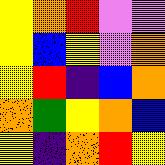[["yellow", "orange", "red", "violet", "violet"], ["yellow", "blue", "yellow", "violet", "orange"], ["yellow", "red", "indigo", "blue", "orange"], ["orange", "green", "yellow", "orange", "blue"], ["yellow", "indigo", "orange", "red", "yellow"]]